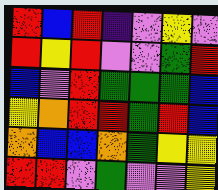[["red", "blue", "red", "indigo", "violet", "yellow", "violet"], ["red", "yellow", "red", "violet", "violet", "green", "red"], ["blue", "violet", "red", "green", "green", "green", "blue"], ["yellow", "orange", "red", "red", "green", "red", "blue"], ["orange", "blue", "blue", "orange", "green", "yellow", "yellow"], ["red", "red", "violet", "green", "violet", "violet", "yellow"]]